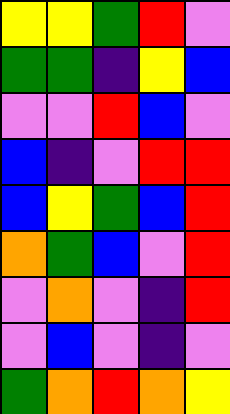[["yellow", "yellow", "green", "red", "violet"], ["green", "green", "indigo", "yellow", "blue"], ["violet", "violet", "red", "blue", "violet"], ["blue", "indigo", "violet", "red", "red"], ["blue", "yellow", "green", "blue", "red"], ["orange", "green", "blue", "violet", "red"], ["violet", "orange", "violet", "indigo", "red"], ["violet", "blue", "violet", "indigo", "violet"], ["green", "orange", "red", "orange", "yellow"]]